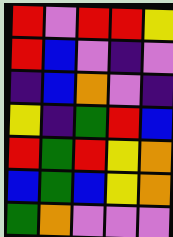[["red", "violet", "red", "red", "yellow"], ["red", "blue", "violet", "indigo", "violet"], ["indigo", "blue", "orange", "violet", "indigo"], ["yellow", "indigo", "green", "red", "blue"], ["red", "green", "red", "yellow", "orange"], ["blue", "green", "blue", "yellow", "orange"], ["green", "orange", "violet", "violet", "violet"]]